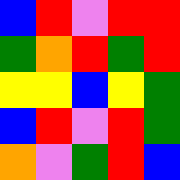[["blue", "red", "violet", "red", "red"], ["green", "orange", "red", "green", "red"], ["yellow", "yellow", "blue", "yellow", "green"], ["blue", "red", "violet", "red", "green"], ["orange", "violet", "green", "red", "blue"]]